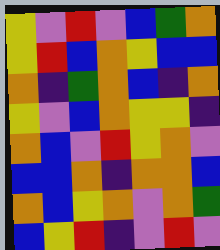[["yellow", "violet", "red", "violet", "blue", "green", "orange"], ["yellow", "red", "blue", "orange", "yellow", "blue", "blue"], ["orange", "indigo", "green", "orange", "blue", "indigo", "orange"], ["yellow", "violet", "blue", "orange", "yellow", "yellow", "indigo"], ["orange", "blue", "violet", "red", "yellow", "orange", "violet"], ["blue", "blue", "orange", "indigo", "orange", "orange", "blue"], ["orange", "blue", "yellow", "orange", "violet", "orange", "green"], ["blue", "yellow", "red", "indigo", "violet", "red", "violet"]]